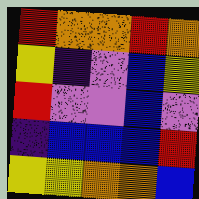[["red", "orange", "orange", "red", "orange"], ["yellow", "indigo", "violet", "blue", "yellow"], ["red", "violet", "violet", "blue", "violet"], ["indigo", "blue", "blue", "blue", "red"], ["yellow", "yellow", "orange", "orange", "blue"]]